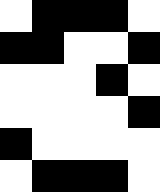[["white", "black", "black", "black", "white"], ["black", "black", "white", "white", "black"], ["white", "white", "white", "black", "white"], ["white", "white", "white", "white", "black"], ["black", "white", "white", "white", "white"], ["white", "black", "black", "black", "white"]]